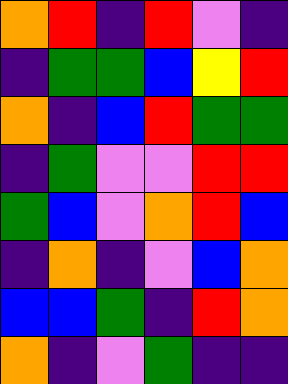[["orange", "red", "indigo", "red", "violet", "indigo"], ["indigo", "green", "green", "blue", "yellow", "red"], ["orange", "indigo", "blue", "red", "green", "green"], ["indigo", "green", "violet", "violet", "red", "red"], ["green", "blue", "violet", "orange", "red", "blue"], ["indigo", "orange", "indigo", "violet", "blue", "orange"], ["blue", "blue", "green", "indigo", "red", "orange"], ["orange", "indigo", "violet", "green", "indigo", "indigo"]]